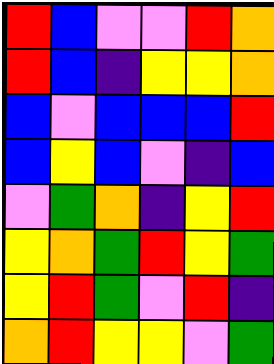[["red", "blue", "violet", "violet", "red", "orange"], ["red", "blue", "indigo", "yellow", "yellow", "orange"], ["blue", "violet", "blue", "blue", "blue", "red"], ["blue", "yellow", "blue", "violet", "indigo", "blue"], ["violet", "green", "orange", "indigo", "yellow", "red"], ["yellow", "orange", "green", "red", "yellow", "green"], ["yellow", "red", "green", "violet", "red", "indigo"], ["orange", "red", "yellow", "yellow", "violet", "green"]]